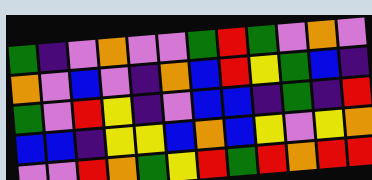[["green", "indigo", "violet", "orange", "violet", "violet", "green", "red", "green", "violet", "orange", "violet"], ["orange", "violet", "blue", "violet", "indigo", "orange", "blue", "red", "yellow", "green", "blue", "indigo"], ["green", "violet", "red", "yellow", "indigo", "violet", "blue", "blue", "indigo", "green", "indigo", "red"], ["blue", "blue", "indigo", "yellow", "yellow", "blue", "orange", "blue", "yellow", "violet", "yellow", "orange"], ["violet", "violet", "red", "orange", "green", "yellow", "red", "green", "red", "orange", "red", "red"]]